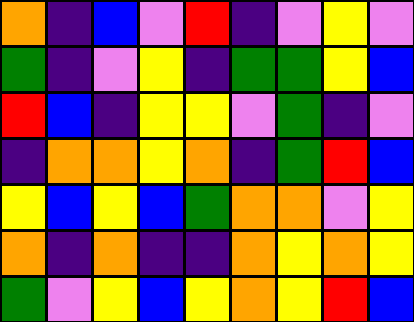[["orange", "indigo", "blue", "violet", "red", "indigo", "violet", "yellow", "violet"], ["green", "indigo", "violet", "yellow", "indigo", "green", "green", "yellow", "blue"], ["red", "blue", "indigo", "yellow", "yellow", "violet", "green", "indigo", "violet"], ["indigo", "orange", "orange", "yellow", "orange", "indigo", "green", "red", "blue"], ["yellow", "blue", "yellow", "blue", "green", "orange", "orange", "violet", "yellow"], ["orange", "indigo", "orange", "indigo", "indigo", "orange", "yellow", "orange", "yellow"], ["green", "violet", "yellow", "blue", "yellow", "orange", "yellow", "red", "blue"]]